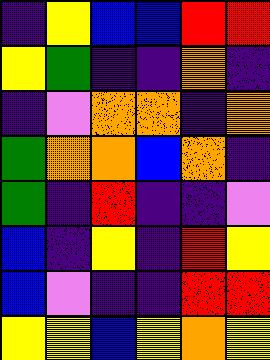[["indigo", "yellow", "blue", "blue", "red", "red"], ["yellow", "green", "indigo", "indigo", "orange", "indigo"], ["indigo", "violet", "orange", "orange", "indigo", "orange"], ["green", "orange", "orange", "blue", "orange", "indigo"], ["green", "indigo", "red", "indigo", "indigo", "violet"], ["blue", "indigo", "yellow", "indigo", "red", "yellow"], ["blue", "violet", "indigo", "indigo", "red", "red"], ["yellow", "yellow", "blue", "yellow", "orange", "yellow"]]